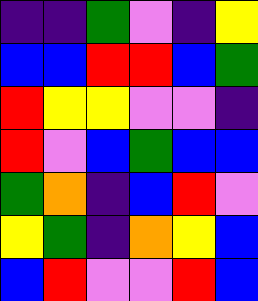[["indigo", "indigo", "green", "violet", "indigo", "yellow"], ["blue", "blue", "red", "red", "blue", "green"], ["red", "yellow", "yellow", "violet", "violet", "indigo"], ["red", "violet", "blue", "green", "blue", "blue"], ["green", "orange", "indigo", "blue", "red", "violet"], ["yellow", "green", "indigo", "orange", "yellow", "blue"], ["blue", "red", "violet", "violet", "red", "blue"]]